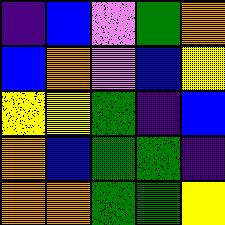[["indigo", "blue", "violet", "green", "orange"], ["blue", "orange", "violet", "blue", "yellow"], ["yellow", "yellow", "green", "indigo", "blue"], ["orange", "blue", "green", "green", "indigo"], ["orange", "orange", "green", "green", "yellow"]]